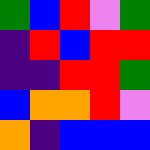[["green", "blue", "red", "violet", "green"], ["indigo", "red", "blue", "red", "red"], ["indigo", "indigo", "red", "red", "green"], ["blue", "orange", "orange", "red", "violet"], ["orange", "indigo", "blue", "blue", "blue"]]